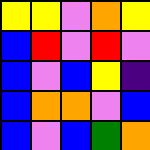[["yellow", "yellow", "violet", "orange", "yellow"], ["blue", "red", "violet", "red", "violet"], ["blue", "violet", "blue", "yellow", "indigo"], ["blue", "orange", "orange", "violet", "blue"], ["blue", "violet", "blue", "green", "orange"]]